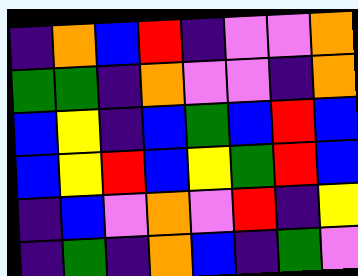[["indigo", "orange", "blue", "red", "indigo", "violet", "violet", "orange"], ["green", "green", "indigo", "orange", "violet", "violet", "indigo", "orange"], ["blue", "yellow", "indigo", "blue", "green", "blue", "red", "blue"], ["blue", "yellow", "red", "blue", "yellow", "green", "red", "blue"], ["indigo", "blue", "violet", "orange", "violet", "red", "indigo", "yellow"], ["indigo", "green", "indigo", "orange", "blue", "indigo", "green", "violet"]]